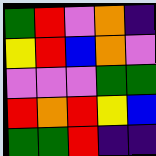[["green", "red", "violet", "orange", "indigo"], ["yellow", "red", "blue", "orange", "violet"], ["violet", "violet", "violet", "green", "green"], ["red", "orange", "red", "yellow", "blue"], ["green", "green", "red", "indigo", "indigo"]]